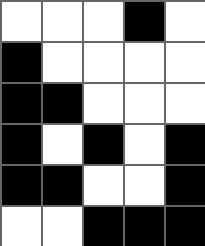[["white", "white", "white", "black", "white"], ["black", "white", "white", "white", "white"], ["black", "black", "white", "white", "white"], ["black", "white", "black", "white", "black"], ["black", "black", "white", "white", "black"], ["white", "white", "black", "black", "black"]]